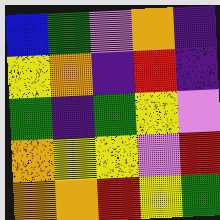[["blue", "green", "violet", "orange", "indigo"], ["yellow", "orange", "indigo", "red", "indigo"], ["green", "indigo", "green", "yellow", "violet"], ["orange", "yellow", "yellow", "violet", "red"], ["orange", "orange", "red", "yellow", "green"]]